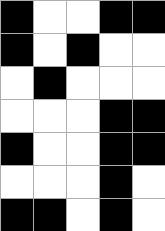[["black", "white", "white", "black", "black"], ["black", "white", "black", "white", "white"], ["white", "black", "white", "white", "white"], ["white", "white", "white", "black", "black"], ["black", "white", "white", "black", "black"], ["white", "white", "white", "black", "white"], ["black", "black", "white", "black", "white"]]